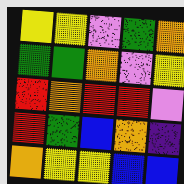[["yellow", "yellow", "violet", "green", "orange"], ["green", "green", "orange", "violet", "yellow"], ["red", "orange", "red", "red", "violet"], ["red", "green", "blue", "orange", "indigo"], ["orange", "yellow", "yellow", "blue", "blue"]]